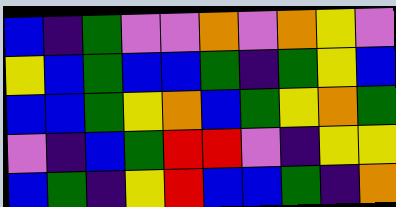[["blue", "indigo", "green", "violet", "violet", "orange", "violet", "orange", "yellow", "violet"], ["yellow", "blue", "green", "blue", "blue", "green", "indigo", "green", "yellow", "blue"], ["blue", "blue", "green", "yellow", "orange", "blue", "green", "yellow", "orange", "green"], ["violet", "indigo", "blue", "green", "red", "red", "violet", "indigo", "yellow", "yellow"], ["blue", "green", "indigo", "yellow", "red", "blue", "blue", "green", "indigo", "orange"]]